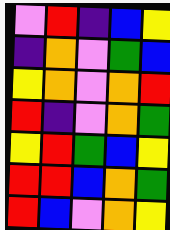[["violet", "red", "indigo", "blue", "yellow"], ["indigo", "orange", "violet", "green", "blue"], ["yellow", "orange", "violet", "orange", "red"], ["red", "indigo", "violet", "orange", "green"], ["yellow", "red", "green", "blue", "yellow"], ["red", "red", "blue", "orange", "green"], ["red", "blue", "violet", "orange", "yellow"]]